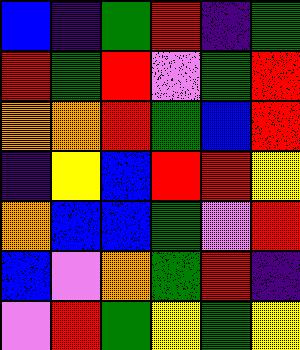[["blue", "indigo", "green", "red", "indigo", "green"], ["red", "green", "red", "violet", "green", "red"], ["orange", "orange", "red", "green", "blue", "red"], ["indigo", "yellow", "blue", "red", "red", "yellow"], ["orange", "blue", "blue", "green", "violet", "red"], ["blue", "violet", "orange", "green", "red", "indigo"], ["violet", "red", "green", "yellow", "green", "yellow"]]